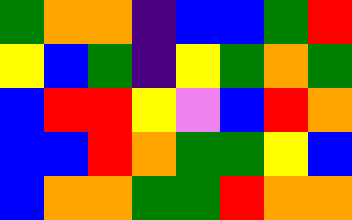[["green", "orange", "orange", "indigo", "blue", "blue", "green", "red"], ["yellow", "blue", "green", "indigo", "yellow", "green", "orange", "green"], ["blue", "red", "red", "yellow", "violet", "blue", "red", "orange"], ["blue", "blue", "red", "orange", "green", "green", "yellow", "blue"], ["blue", "orange", "orange", "green", "green", "red", "orange", "orange"]]